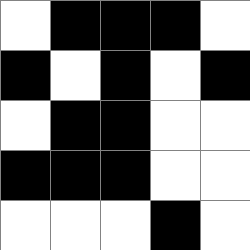[["white", "black", "black", "black", "white"], ["black", "white", "black", "white", "black"], ["white", "black", "black", "white", "white"], ["black", "black", "black", "white", "white"], ["white", "white", "white", "black", "white"]]